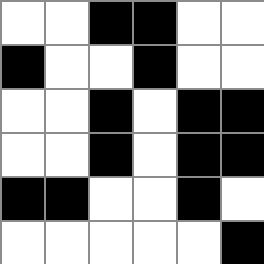[["white", "white", "black", "black", "white", "white"], ["black", "white", "white", "black", "white", "white"], ["white", "white", "black", "white", "black", "black"], ["white", "white", "black", "white", "black", "black"], ["black", "black", "white", "white", "black", "white"], ["white", "white", "white", "white", "white", "black"]]